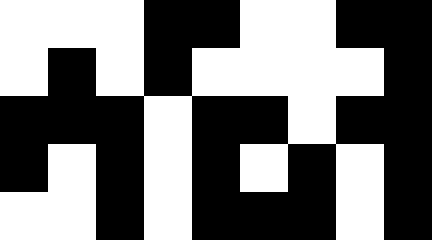[["white", "white", "white", "black", "black", "white", "white", "black", "black"], ["white", "black", "white", "black", "white", "white", "white", "white", "black"], ["black", "black", "black", "white", "black", "black", "white", "black", "black"], ["black", "white", "black", "white", "black", "white", "black", "white", "black"], ["white", "white", "black", "white", "black", "black", "black", "white", "black"]]